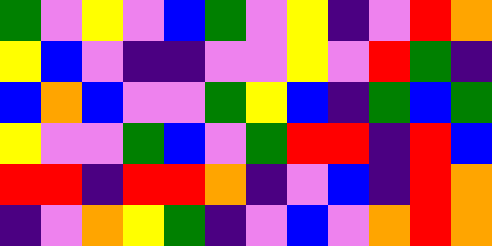[["green", "violet", "yellow", "violet", "blue", "green", "violet", "yellow", "indigo", "violet", "red", "orange"], ["yellow", "blue", "violet", "indigo", "indigo", "violet", "violet", "yellow", "violet", "red", "green", "indigo"], ["blue", "orange", "blue", "violet", "violet", "green", "yellow", "blue", "indigo", "green", "blue", "green"], ["yellow", "violet", "violet", "green", "blue", "violet", "green", "red", "red", "indigo", "red", "blue"], ["red", "red", "indigo", "red", "red", "orange", "indigo", "violet", "blue", "indigo", "red", "orange"], ["indigo", "violet", "orange", "yellow", "green", "indigo", "violet", "blue", "violet", "orange", "red", "orange"]]